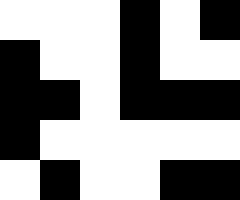[["white", "white", "white", "black", "white", "black"], ["black", "white", "white", "black", "white", "white"], ["black", "black", "white", "black", "black", "black"], ["black", "white", "white", "white", "white", "white"], ["white", "black", "white", "white", "black", "black"]]